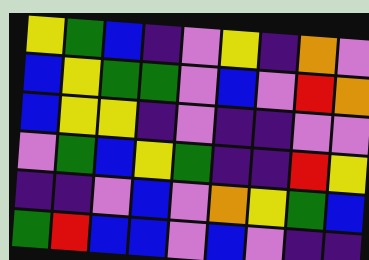[["yellow", "green", "blue", "indigo", "violet", "yellow", "indigo", "orange", "violet"], ["blue", "yellow", "green", "green", "violet", "blue", "violet", "red", "orange"], ["blue", "yellow", "yellow", "indigo", "violet", "indigo", "indigo", "violet", "violet"], ["violet", "green", "blue", "yellow", "green", "indigo", "indigo", "red", "yellow"], ["indigo", "indigo", "violet", "blue", "violet", "orange", "yellow", "green", "blue"], ["green", "red", "blue", "blue", "violet", "blue", "violet", "indigo", "indigo"]]